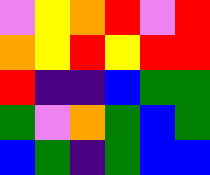[["violet", "yellow", "orange", "red", "violet", "red"], ["orange", "yellow", "red", "yellow", "red", "red"], ["red", "indigo", "indigo", "blue", "green", "green"], ["green", "violet", "orange", "green", "blue", "green"], ["blue", "green", "indigo", "green", "blue", "blue"]]